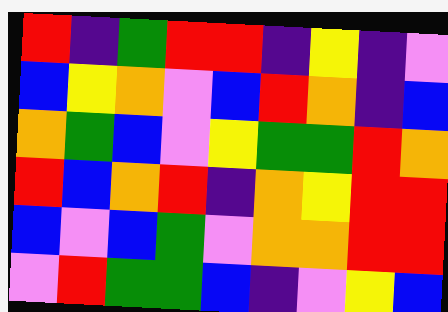[["red", "indigo", "green", "red", "red", "indigo", "yellow", "indigo", "violet"], ["blue", "yellow", "orange", "violet", "blue", "red", "orange", "indigo", "blue"], ["orange", "green", "blue", "violet", "yellow", "green", "green", "red", "orange"], ["red", "blue", "orange", "red", "indigo", "orange", "yellow", "red", "red"], ["blue", "violet", "blue", "green", "violet", "orange", "orange", "red", "red"], ["violet", "red", "green", "green", "blue", "indigo", "violet", "yellow", "blue"]]